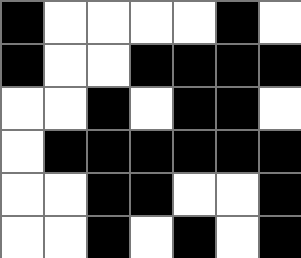[["black", "white", "white", "white", "white", "black", "white"], ["black", "white", "white", "black", "black", "black", "black"], ["white", "white", "black", "white", "black", "black", "white"], ["white", "black", "black", "black", "black", "black", "black"], ["white", "white", "black", "black", "white", "white", "black"], ["white", "white", "black", "white", "black", "white", "black"]]